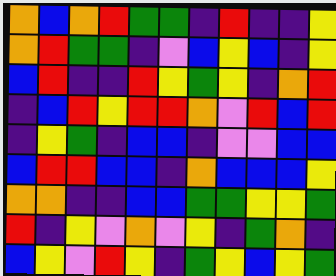[["orange", "blue", "orange", "red", "green", "green", "indigo", "red", "indigo", "indigo", "yellow"], ["orange", "red", "green", "green", "indigo", "violet", "blue", "yellow", "blue", "indigo", "yellow"], ["blue", "red", "indigo", "indigo", "red", "yellow", "green", "yellow", "indigo", "orange", "red"], ["indigo", "blue", "red", "yellow", "red", "red", "orange", "violet", "red", "blue", "red"], ["indigo", "yellow", "green", "indigo", "blue", "blue", "indigo", "violet", "violet", "blue", "blue"], ["blue", "red", "red", "blue", "blue", "indigo", "orange", "blue", "blue", "blue", "yellow"], ["orange", "orange", "indigo", "indigo", "blue", "blue", "green", "green", "yellow", "yellow", "green"], ["red", "indigo", "yellow", "violet", "orange", "violet", "yellow", "indigo", "green", "orange", "indigo"], ["blue", "yellow", "violet", "red", "yellow", "indigo", "green", "yellow", "blue", "yellow", "green"]]